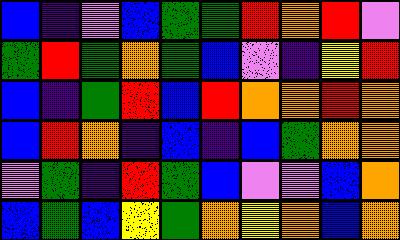[["blue", "indigo", "violet", "blue", "green", "green", "red", "orange", "red", "violet"], ["green", "red", "green", "orange", "green", "blue", "violet", "indigo", "yellow", "red"], ["blue", "indigo", "green", "red", "blue", "red", "orange", "orange", "red", "orange"], ["blue", "red", "orange", "indigo", "blue", "indigo", "blue", "green", "orange", "orange"], ["violet", "green", "indigo", "red", "green", "blue", "violet", "violet", "blue", "orange"], ["blue", "green", "blue", "yellow", "green", "orange", "yellow", "orange", "blue", "orange"]]